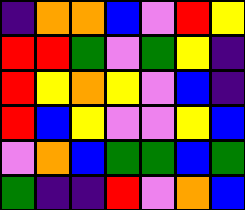[["indigo", "orange", "orange", "blue", "violet", "red", "yellow"], ["red", "red", "green", "violet", "green", "yellow", "indigo"], ["red", "yellow", "orange", "yellow", "violet", "blue", "indigo"], ["red", "blue", "yellow", "violet", "violet", "yellow", "blue"], ["violet", "orange", "blue", "green", "green", "blue", "green"], ["green", "indigo", "indigo", "red", "violet", "orange", "blue"]]